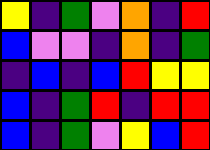[["yellow", "indigo", "green", "violet", "orange", "indigo", "red"], ["blue", "violet", "violet", "indigo", "orange", "indigo", "green"], ["indigo", "blue", "indigo", "blue", "red", "yellow", "yellow"], ["blue", "indigo", "green", "red", "indigo", "red", "red"], ["blue", "indigo", "green", "violet", "yellow", "blue", "red"]]